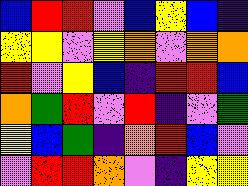[["blue", "red", "red", "violet", "blue", "yellow", "blue", "indigo"], ["yellow", "yellow", "violet", "yellow", "orange", "violet", "orange", "orange"], ["red", "violet", "yellow", "blue", "indigo", "red", "red", "blue"], ["orange", "green", "red", "violet", "red", "indigo", "violet", "green"], ["yellow", "blue", "green", "indigo", "orange", "red", "blue", "violet"], ["violet", "red", "red", "orange", "violet", "indigo", "yellow", "yellow"]]